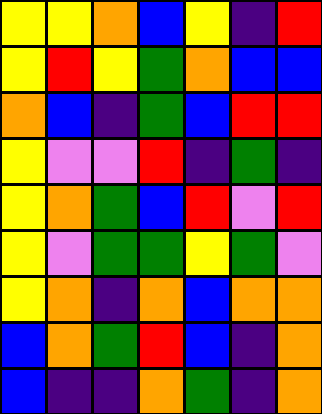[["yellow", "yellow", "orange", "blue", "yellow", "indigo", "red"], ["yellow", "red", "yellow", "green", "orange", "blue", "blue"], ["orange", "blue", "indigo", "green", "blue", "red", "red"], ["yellow", "violet", "violet", "red", "indigo", "green", "indigo"], ["yellow", "orange", "green", "blue", "red", "violet", "red"], ["yellow", "violet", "green", "green", "yellow", "green", "violet"], ["yellow", "orange", "indigo", "orange", "blue", "orange", "orange"], ["blue", "orange", "green", "red", "blue", "indigo", "orange"], ["blue", "indigo", "indigo", "orange", "green", "indigo", "orange"]]